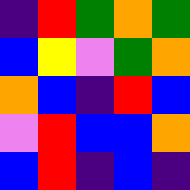[["indigo", "red", "green", "orange", "green"], ["blue", "yellow", "violet", "green", "orange"], ["orange", "blue", "indigo", "red", "blue"], ["violet", "red", "blue", "blue", "orange"], ["blue", "red", "indigo", "blue", "indigo"]]